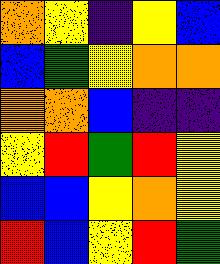[["orange", "yellow", "indigo", "yellow", "blue"], ["blue", "green", "yellow", "orange", "orange"], ["orange", "orange", "blue", "indigo", "indigo"], ["yellow", "red", "green", "red", "yellow"], ["blue", "blue", "yellow", "orange", "yellow"], ["red", "blue", "yellow", "red", "green"]]